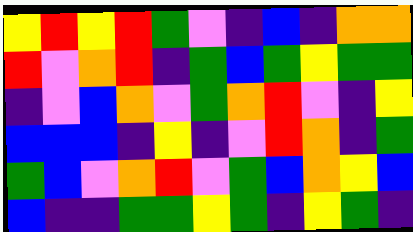[["yellow", "red", "yellow", "red", "green", "violet", "indigo", "blue", "indigo", "orange", "orange"], ["red", "violet", "orange", "red", "indigo", "green", "blue", "green", "yellow", "green", "green"], ["indigo", "violet", "blue", "orange", "violet", "green", "orange", "red", "violet", "indigo", "yellow"], ["blue", "blue", "blue", "indigo", "yellow", "indigo", "violet", "red", "orange", "indigo", "green"], ["green", "blue", "violet", "orange", "red", "violet", "green", "blue", "orange", "yellow", "blue"], ["blue", "indigo", "indigo", "green", "green", "yellow", "green", "indigo", "yellow", "green", "indigo"]]